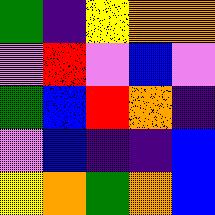[["green", "indigo", "yellow", "orange", "orange"], ["violet", "red", "violet", "blue", "violet"], ["green", "blue", "red", "orange", "indigo"], ["violet", "blue", "indigo", "indigo", "blue"], ["yellow", "orange", "green", "orange", "blue"]]